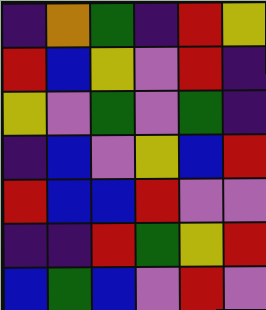[["indigo", "orange", "green", "indigo", "red", "yellow"], ["red", "blue", "yellow", "violet", "red", "indigo"], ["yellow", "violet", "green", "violet", "green", "indigo"], ["indigo", "blue", "violet", "yellow", "blue", "red"], ["red", "blue", "blue", "red", "violet", "violet"], ["indigo", "indigo", "red", "green", "yellow", "red"], ["blue", "green", "blue", "violet", "red", "violet"]]